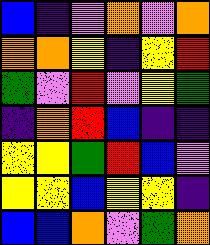[["blue", "indigo", "violet", "orange", "violet", "orange"], ["orange", "orange", "yellow", "indigo", "yellow", "red"], ["green", "violet", "red", "violet", "yellow", "green"], ["indigo", "orange", "red", "blue", "indigo", "indigo"], ["yellow", "yellow", "green", "red", "blue", "violet"], ["yellow", "yellow", "blue", "yellow", "yellow", "indigo"], ["blue", "blue", "orange", "violet", "green", "orange"]]